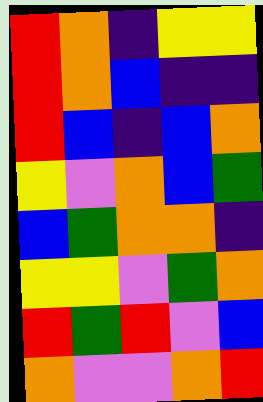[["red", "orange", "indigo", "yellow", "yellow"], ["red", "orange", "blue", "indigo", "indigo"], ["red", "blue", "indigo", "blue", "orange"], ["yellow", "violet", "orange", "blue", "green"], ["blue", "green", "orange", "orange", "indigo"], ["yellow", "yellow", "violet", "green", "orange"], ["red", "green", "red", "violet", "blue"], ["orange", "violet", "violet", "orange", "red"]]